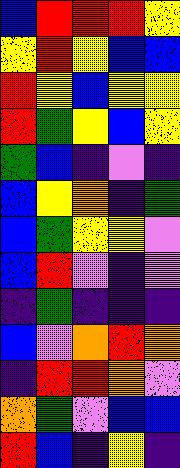[["blue", "red", "red", "red", "yellow"], ["yellow", "red", "yellow", "blue", "blue"], ["red", "yellow", "blue", "yellow", "yellow"], ["red", "green", "yellow", "blue", "yellow"], ["green", "blue", "indigo", "violet", "indigo"], ["blue", "yellow", "orange", "indigo", "green"], ["blue", "green", "yellow", "yellow", "violet"], ["blue", "red", "violet", "indigo", "violet"], ["indigo", "green", "indigo", "indigo", "indigo"], ["blue", "violet", "orange", "red", "orange"], ["indigo", "red", "red", "orange", "violet"], ["orange", "green", "violet", "blue", "blue"], ["red", "blue", "indigo", "yellow", "indigo"]]